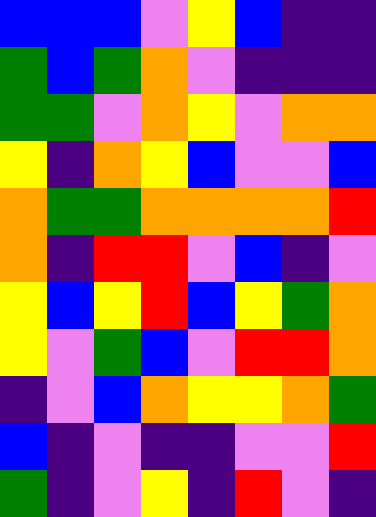[["blue", "blue", "blue", "violet", "yellow", "blue", "indigo", "indigo"], ["green", "blue", "green", "orange", "violet", "indigo", "indigo", "indigo"], ["green", "green", "violet", "orange", "yellow", "violet", "orange", "orange"], ["yellow", "indigo", "orange", "yellow", "blue", "violet", "violet", "blue"], ["orange", "green", "green", "orange", "orange", "orange", "orange", "red"], ["orange", "indigo", "red", "red", "violet", "blue", "indigo", "violet"], ["yellow", "blue", "yellow", "red", "blue", "yellow", "green", "orange"], ["yellow", "violet", "green", "blue", "violet", "red", "red", "orange"], ["indigo", "violet", "blue", "orange", "yellow", "yellow", "orange", "green"], ["blue", "indigo", "violet", "indigo", "indigo", "violet", "violet", "red"], ["green", "indigo", "violet", "yellow", "indigo", "red", "violet", "indigo"]]